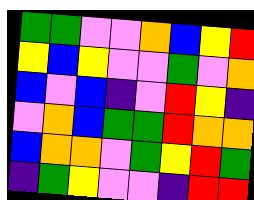[["green", "green", "violet", "violet", "orange", "blue", "yellow", "red"], ["yellow", "blue", "yellow", "violet", "violet", "green", "violet", "orange"], ["blue", "violet", "blue", "indigo", "violet", "red", "yellow", "indigo"], ["violet", "orange", "blue", "green", "green", "red", "orange", "orange"], ["blue", "orange", "orange", "violet", "green", "yellow", "red", "green"], ["indigo", "green", "yellow", "violet", "violet", "indigo", "red", "red"]]